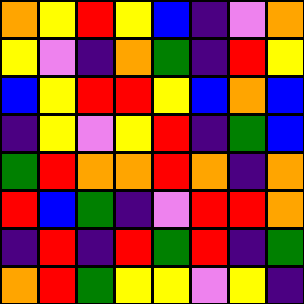[["orange", "yellow", "red", "yellow", "blue", "indigo", "violet", "orange"], ["yellow", "violet", "indigo", "orange", "green", "indigo", "red", "yellow"], ["blue", "yellow", "red", "red", "yellow", "blue", "orange", "blue"], ["indigo", "yellow", "violet", "yellow", "red", "indigo", "green", "blue"], ["green", "red", "orange", "orange", "red", "orange", "indigo", "orange"], ["red", "blue", "green", "indigo", "violet", "red", "red", "orange"], ["indigo", "red", "indigo", "red", "green", "red", "indigo", "green"], ["orange", "red", "green", "yellow", "yellow", "violet", "yellow", "indigo"]]